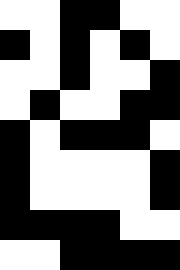[["white", "white", "black", "black", "white", "white"], ["black", "white", "black", "white", "black", "white"], ["white", "white", "black", "white", "white", "black"], ["white", "black", "white", "white", "black", "black"], ["black", "white", "black", "black", "black", "white"], ["black", "white", "white", "white", "white", "black"], ["black", "white", "white", "white", "white", "black"], ["black", "black", "black", "black", "white", "white"], ["white", "white", "black", "black", "black", "black"]]